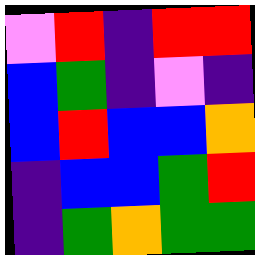[["violet", "red", "indigo", "red", "red"], ["blue", "green", "indigo", "violet", "indigo"], ["blue", "red", "blue", "blue", "orange"], ["indigo", "blue", "blue", "green", "red"], ["indigo", "green", "orange", "green", "green"]]